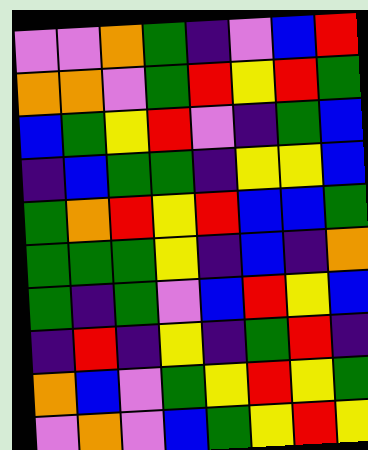[["violet", "violet", "orange", "green", "indigo", "violet", "blue", "red"], ["orange", "orange", "violet", "green", "red", "yellow", "red", "green"], ["blue", "green", "yellow", "red", "violet", "indigo", "green", "blue"], ["indigo", "blue", "green", "green", "indigo", "yellow", "yellow", "blue"], ["green", "orange", "red", "yellow", "red", "blue", "blue", "green"], ["green", "green", "green", "yellow", "indigo", "blue", "indigo", "orange"], ["green", "indigo", "green", "violet", "blue", "red", "yellow", "blue"], ["indigo", "red", "indigo", "yellow", "indigo", "green", "red", "indigo"], ["orange", "blue", "violet", "green", "yellow", "red", "yellow", "green"], ["violet", "orange", "violet", "blue", "green", "yellow", "red", "yellow"]]